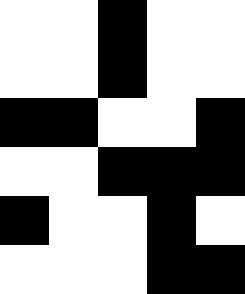[["white", "white", "black", "white", "white"], ["white", "white", "black", "white", "white"], ["black", "black", "white", "white", "black"], ["white", "white", "black", "black", "black"], ["black", "white", "white", "black", "white"], ["white", "white", "white", "black", "black"]]